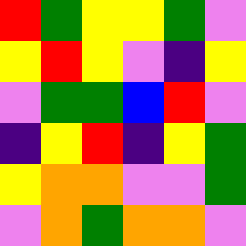[["red", "green", "yellow", "yellow", "green", "violet"], ["yellow", "red", "yellow", "violet", "indigo", "yellow"], ["violet", "green", "green", "blue", "red", "violet"], ["indigo", "yellow", "red", "indigo", "yellow", "green"], ["yellow", "orange", "orange", "violet", "violet", "green"], ["violet", "orange", "green", "orange", "orange", "violet"]]